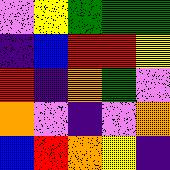[["violet", "yellow", "green", "green", "green"], ["indigo", "blue", "red", "red", "yellow"], ["red", "indigo", "orange", "green", "violet"], ["orange", "violet", "indigo", "violet", "orange"], ["blue", "red", "orange", "yellow", "indigo"]]